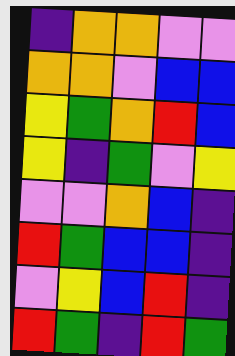[["indigo", "orange", "orange", "violet", "violet"], ["orange", "orange", "violet", "blue", "blue"], ["yellow", "green", "orange", "red", "blue"], ["yellow", "indigo", "green", "violet", "yellow"], ["violet", "violet", "orange", "blue", "indigo"], ["red", "green", "blue", "blue", "indigo"], ["violet", "yellow", "blue", "red", "indigo"], ["red", "green", "indigo", "red", "green"]]